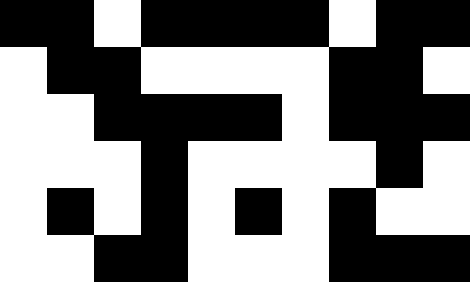[["black", "black", "white", "black", "black", "black", "black", "white", "black", "black"], ["white", "black", "black", "white", "white", "white", "white", "black", "black", "white"], ["white", "white", "black", "black", "black", "black", "white", "black", "black", "black"], ["white", "white", "white", "black", "white", "white", "white", "white", "black", "white"], ["white", "black", "white", "black", "white", "black", "white", "black", "white", "white"], ["white", "white", "black", "black", "white", "white", "white", "black", "black", "black"]]